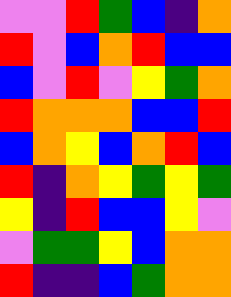[["violet", "violet", "red", "green", "blue", "indigo", "orange"], ["red", "violet", "blue", "orange", "red", "blue", "blue"], ["blue", "violet", "red", "violet", "yellow", "green", "orange"], ["red", "orange", "orange", "orange", "blue", "blue", "red"], ["blue", "orange", "yellow", "blue", "orange", "red", "blue"], ["red", "indigo", "orange", "yellow", "green", "yellow", "green"], ["yellow", "indigo", "red", "blue", "blue", "yellow", "violet"], ["violet", "green", "green", "yellow", "blue", "orange", "orange"], ["red", "indigo", "indigo", "blue", "green", "orange", "orange"]]